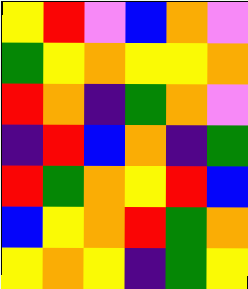[["yellow", "red", "violet", "blue", "orange", "violet"], ["green", "yellow", "orange", "yellow", "yellow", "orange"], ["red", "orange", "indigo", "green", "orange", "violet"], ["indigo", "red", "blue", "orange", "indigo", "green"], ["red", "green", "orange", "yellow", "red", "blue"], ["blue", "yellow", "orange", "red", "green", "orange"], ["yellow", "orange", "yellow", "indigo", "green", "yellow"]]